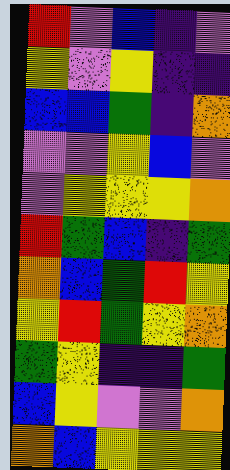[["red", "violet", "blue", "indigo", "violet"], ["yellow", "violet", "yellow", "indigo", "indigo"], ["blue", "blue", "green", "indigo", "orange"], ["violet", "violet", "yellow", "blue", "violet"], ["violet", "yellow", "yellow", "yellow", "orange"], ["red", "green", "blue", "indigo", "green"], ["orange", "blue", "green", "red", "yellow"], ["yellow", "red", "green", "yellow", "orange"], ["green", "yellow", "indigo", "indigo", "green"], ["blue", "yellow", "violet", "violet", "orange"], ["orange", "blue", "yellow", "yellow", "yellow"]]